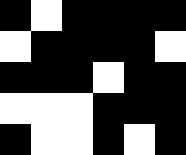[["black", "white", "black", "black", "black", "black"], ["white", "black", "black", "black", "black", "white"], ["black", "black", "black", "white", "black", "black"], ["white", "white", "white", "black", "black", "black"], ["black", "white", "white", "black", "white", "black"]]